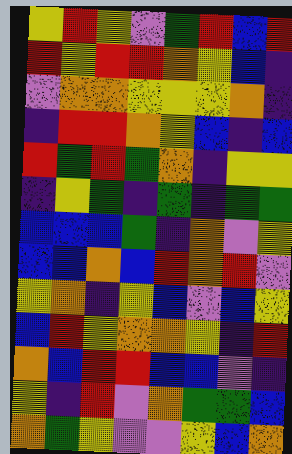[["yellow", "red", "yellow", "violet", "green", "red", "blue", "red"], ["red", "yellow", "red", "red", "orange", "yellow", "blue", "indigo"], ["violet", "orange", "orange", "yellow", "yellow", "yellow", "orange", "indigo"], ["indigo", "red", "red", "orange", "yellow", "blue", "indigo", "blue"], ["red", "green", "red", "green", "orange", "indigo", "yellow", "yellow"], ["indigo", "yellow", "green", "indigo", "green", "indigo", "green", "green"], ["blue", "blue", "blue", "green", "indigo", "orange", "violet", "yellow"], ["blue", "blue", "orange", "blue", "red", "orange", "red", "violet"], ["yellow", "orange", "indigo", "yellow", "blue", "violet", "blue", "yellow"], ["blue", "red", "yellow", "orange", "orange", "yellow", "indigo", "red"], ["orange", "blue", "red", "red", "blue", "blue", "violet", "indigo"], ["yellow", "indigo", "red", "violet", "orange", "green", "green", "blue"], ["orange", "green", "yellow", "violet", "violet", "yellow", "blue", "orange"]]